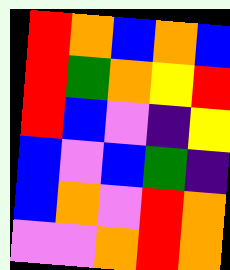[["red", "orange", "blue", "orange", "blue"], ["red", "green", "orange", "yellow", "red"], ["red", "blue", "violet", "indigo", "yellow"], ["blue", "violet", "blue", "green", "indigo"], ["blue", "orange", "violet", "red", "orange"], ["violet", "violet", "orange", "red", "orange"]]